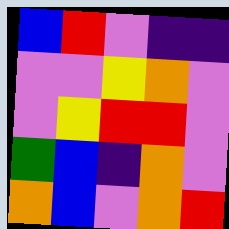[["blue", "red", "violet", "indigo", "indigo"], ["violet", "violet", "yellow", "orange", "violet"], ["violet", "yellow", "red", "red", "violet"], ["green", "blue", "indigo", "orange", "violet"], ["orange", "blue", "violet", "orange", "red"]]